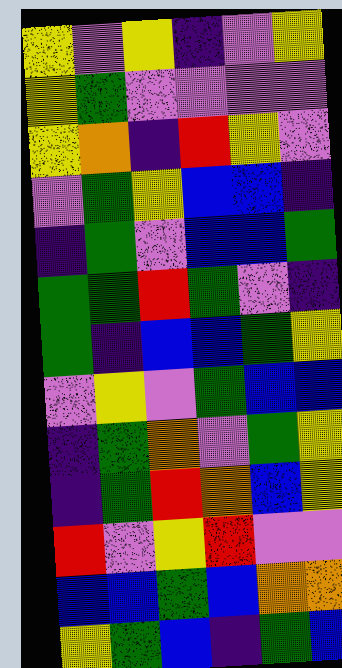[["yellow", "violet", "yellow", "indigo", "violet", "yellow"], ["yellow", "green", "violet", "violet", "violet", "violet"], ["yellow", "orange", "indigo", "red", "yellow", "violet"], ["violet", "green", "yellow", "blue", "blue", "indigo"], ["indigo", "green", "violet", "blue", "blue", "green"], ["green", "green", "red", "green", "violet", "indigo"], ["green", "indigo", "blue", "blue", "green", "yellow"], ["violet", "yellow", "violet", "green", "blue", "blue"], ["indigo", "green", "orange", "violet", "green", "yellow"], ["indigo", "green", "red", "orange", "blue", "yellow"], ["red", "violet", "yellow", "red", "violet", "violet"], ["blue", "blue", "green", "blue", "orange", "orange"], ["yellow", "green", "blue", "indigo", "green", "blue"]]